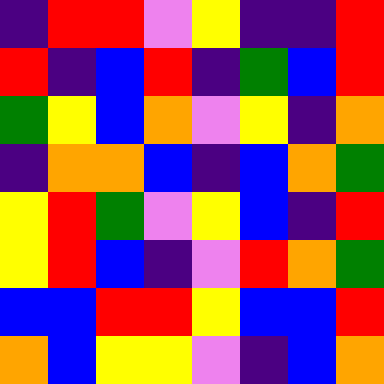[["indigo", "red", "red", "violet", "yellow", "indigo", "indigo", "red"], ["red", "indigo", "blue", "red", "indigo", "green", "blue", "red"], ["green", "yellow", "blue", "orange", "violet", "yellow", "indigo", "orange"], ["indigo", "orange", "orange", "blue", "indigo", "blue", "orange", "green"], ["yellow", "red", "green", "violet", "yellow", "blue", "indigo", "red"], ["yellow", "red", "blue", "indigo", "violet", "red", "orange", "green"], ["blue", "blue", "red", "red", "yellow", "blue", "blue", "red"], ["orange", "blue", "yellow", "yellow", "violet", "indigo", "blue", "orange"]]